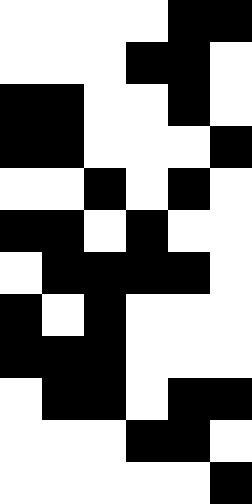[["white", "white", "white", "white", "black", "black"], ["white", "white", "white", "black", "black", "white"], ["black", "black", "white", "white", "black", "white"], ["black", "black", "white", "white", "white", "black"], ["white", "white", "black", "white", "black", "white"], ["black", "black", "white", "black", "white", "white"], ["white", "black", "black", "black", "black", "white"], ["black", "white", "black", "white", "white", "white"], ["black", "black", "black", "white", "white", "white"], ["white", "black", "black", "white", "black", "black"], ["white", "white", "white", "black", "black", "white"], ["white", "white", "white", "white", "white", "black"]]